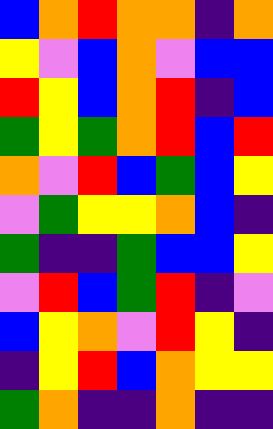[["blue", "orange", "red", "orange", "orange", "indigo", "orange"], ["yellow", "violet", "blue", "orange", "violet", "blue", "blue"], ["red", "yellow", "blue", "orange", "red", "indigo", "blue"], ["green", "yellow", "green", "orange", "red", "blue", "red"], ["orange", "violet", "red", "blue", "green", "blue", "yellow"], ["violet", "green", "yellow", "yellow", "orange", "blue", "indigo"], ["green", "indigo", "indigo", "green", "blue", "blue", "yellow"], ["violet", "red", "blue", "green", "red", "indigo", "violet"], ["blue", "yellow", "orange", "violet", "red", "yellow", "indigo"], ["indigo", "yellow", "red", "blue", "orange", "yellow", "yellow"], ["green", "orange", "indigo", "indigo", "orange", "indigo", "indigo"]]